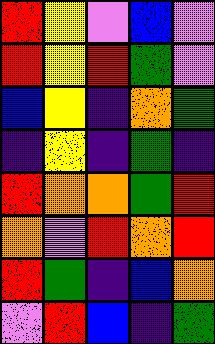[["red", "yellow", "violet", "blue", "violet"], ["red", "yellow", "red", "green", "violet"], ["blue", "yellow", "indigo", "orange", "green"], ["indigo", "yellow", "indigo", "green", "indigo"], ["red", "orange", "orange", "green", "red"], ["orange", "violet", "red", "orange", "red"], ["red", "green", "indigo", "blue", "orange"], ["violet", "red", "blue", "indigo", "green"]]